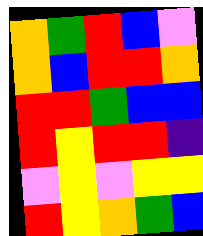[["orange", "green", "red", "blue", "violet"], ["orange", "blue", "red", "red", "orange"], ["red", "red", "green", "blue", "blue"], ["red", "yellow", "red", "red", "indigo"], ["violet", "yellow", "violet", "yellow", "yellow"], ["red", "yellow", "orange", "green", "blue"]]